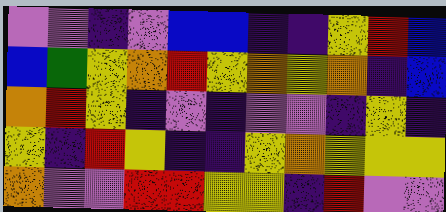[["violet", "violet", "indigo", "violet", "blue", "blue", "indigo", "indigo", "yellow", "red", "blue"], ["blue", "green", "yellow", "orange", "red", "yellow", "orange", "yellow", "orange", "indigo", "blue"], ["orange", "red", "yellow", "indigo", "violet", "indigo", "violet", "violet", "indigo", "yellow", "indigo"], ["yellow", "indigo", "red", "yellow", "indigo", "indigo", "yellow", "orange", "yellow", "yellow", "yellow"], ["orange", "violet", "violet", "red", "red", "yellow", "yellow", "indigo", "red", "violet", "violet"]]